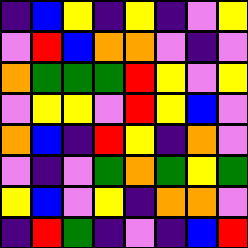[["indigo", "blue", "yellow", "indigo", "yellow", "indigo", "violet", "yellow"], ["violet", "red", "blue", "orange", "orange", "violet", "indigo", "violet"], ["orange", "green", "green", "green", "red", "yellow", "violet", "yellow"], ["violet", "yellow", "yellow", "violet", "red", "yellow", "blue", "violet"], ["orange", "blue", "indigo", "red", "yellow", "indigo", "orange", "violet"], ["violet", "indigo", "violet", "green", "orange", "green", "yellow", "green"], ["yellow", "blue", "violet", "yellow", "indigo", "orange", "orange", "violet"], ["indigo", "red", "green", "indigo", "violet", "indigo", "blue", "red"]]